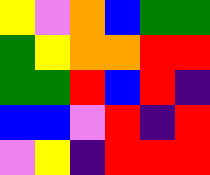[["yellow", "violet", "orange", "blue", "green", "green"], ["green", "yellow", "orange", "orange", "red", "red"], ["green", "green", "red", "blue", "red", "indigo"], ["blue", "blue", "violet", "red", "indigo", "red"], ["violet", "yellow", "indigo", "red", "red", "red"]]